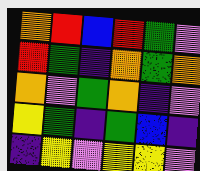[["orange", "red", "blue", "red", "green", "violet"], ["red", "green", "indigo", "orange", "green", "orange"], ["orange", "violet", "green", "orange", "indigo", "violet"], ["yellow", "green", "indigo", "green", "blue", "indigo"], ["indigo", "yellow", "violet", "yellow", "yellow", "violet"]]